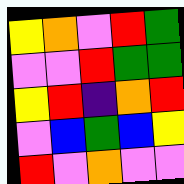[["yellow", "orange", "violet", "red", "green"], ["violet", "violet", "red", "green", "green"], ["yellow", "red", "indigo", "orange", "red"], ["violet", "blue", "green", "blue", "yellow"], ["red", "violet", "orange", "violet", "violet"]]